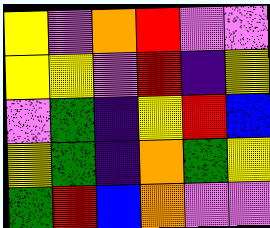[["yellow", "violet", "orange", "red", "violet", "violet"], ["yellow", "yellow", "violet", "red", "indigo", "yellow"], ["violet", "green", "indigo", "yellow", "red", "blue"], ["yellow", "green", "indigo", "orange", "green", "yellow"], ["green", "red", "blue", "orange", "violet", "violet"]]